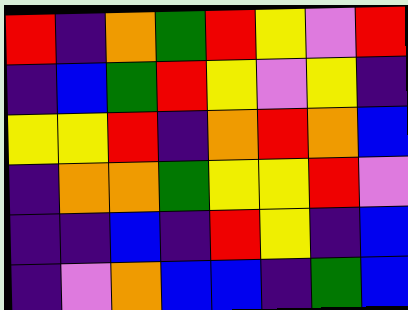[["red", "indigo", "orange", "green", "red", "yellow", "violet", "red"], ["indigo", "blue", "green", "red", "yellow", "violet", "yellow", "indigo"], ["yellow", "yellow", "red", "indigo", "orange", "red", "orange", "blue"], ["indigo", "orange", "orange", "green", "yellow", "yellow", "red", "violet"], ["indigo", "indigo", "blue", "indigo", "red", "yellow", "indigo", "blue"], ["indigo", "violet", "orange", "blue", "blue", "indigo", "green", "blue"]]